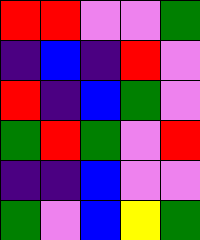[["red", "red", "violet", "violet", "green"], ["indigo", "blue", "indigo", "red", "violet"], ["red", "indigo", "blue", "green", "violet"], ["green", "red", "green", "violet", "red"], ["indigo", "indigo", "blue", "violet", "violet"], ["green", "violet", "blue", "yellow", "green"]]